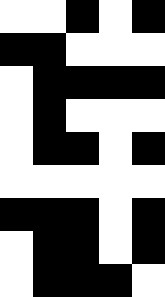[["white", "white", "black", "white", "black"], ["black", "black", "white", "white", "white"], ["white", "black", "black", "black", "black"], ["white", "black", "white", "white", "white"], ["white", "black", "black", "white", "black"], ["white", "white", "white", "white", "white"], ["black", "black", "black", "white", "black"], ["white", "black", "black", "white", "black"], ["white", "black", "black", "black", "white"]]